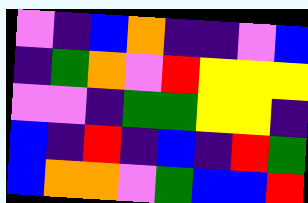[["violet", "indigo", "blue", "orange", "indigo", "indigo", "violet", "blue"], ["indigo", "green", "orange", "violet", "red", "yellow", "yellow", "yellow"], ["violet", "violet", "indigo", "green", "green", "yellow", "yellow", "indigo"], ["blue", "indigo", "red", "indigo", "blue", "indigo", "red", "green"], ["blue", "orange", "orange", "violet", "green", "blue", "blue", "red"]]